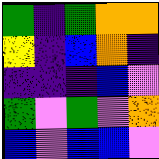[["green", "indigo", "green", "orange", "orange"], ["yellow", "indigo", "blue", "orange", "indigo"], ["indigo", "indigo", "indigo", "blue", "violet"], ["green", "violet", "green", "violet", "orange"], ["blue", "violet", "blue", "blue", "violet"]]